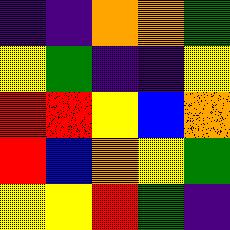[["indigo", "indigo", "orange", "orange", "green"], ["yellow", "green", "indigo", "indigo", "yellow"], ["red", "red", "yellow", "blue", "orange"], ["red", "blue", "orange", "yellow", "green"], ["yellow", "yellow", "red", "green", "indigo"]]